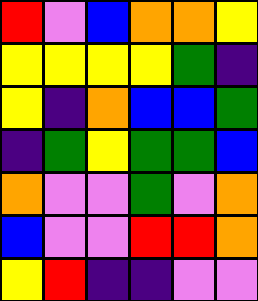[["red", "violet", "blue", "orange", "orange", "yellow"], ["yellow", "yellow", "yellow", "yellow", "green", "indigo"], ["yellow", "indigo", "orange", "blue", "blue", "green"], ["indigo", "green", "yellow", "green", "green", "blue"], ["orange", "violet", "violet", "green", "violet", "orange"], ["blue", "violet", "violet", "red", "red", "orange"], ["yellow", "red", "indigo", "indigo", "violet", "violet"]]